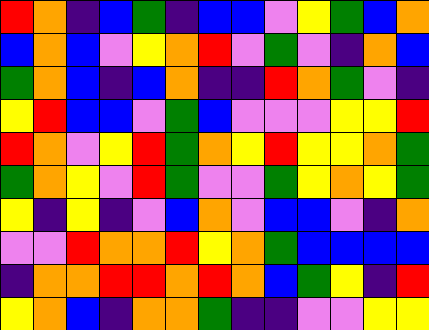[["red", "orange", "indigo", "blue", "green", "indigo", "blue", "blue", "violet", "yellow", "green", "blue", "orange"], ["blue", "orange", "blue", "violet", "yellow", "orange", "red", "violet", "green", "violet", "indigo", "orange", "blue"], ["green", "orange", "blue", "indigo", "blue", "orange", "indigo", "indigo", "red", "orange", "green", "violet", "indigo"], ["yellow", "red", "blue", "blue", "violet", "green", "blue", "violet", "violet", "violet", "yellow", "yellow", "red"], ["red", "orange", "violet", "yellow", "red", "green", "orange", "yellow", "red", "yellow", "yellow", "orange", "green"], ["green", "orange", "yellow", "violet", "red", "green", "violet", "violet", "green", "yellow", "orange", "yellow", "green"], ["yellow", "indigo", "yellow", "indigo", "violet", "blue", "orange", "violet", "blue", "blue", "violet", "indigo", "orange"], ["violet", "violet", "red", "orange", "orange", "red", "yellow", "orange", "green", "blue", "blue", "blue", "blue"], ["indigo", "orange", "orange", "red", "red", "orange", "red", "orange", "blue", "green", "yellow", "indigo", "red"], ["yellow", "orange", "blue", "indigo", "orange", "orange", "green", "indigo", "indigo", "violet", "violet", "yellow", "yellow"]]